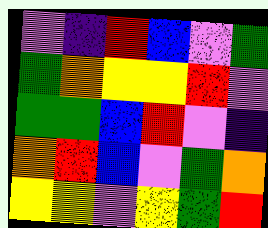[["violet", "indigo", "red", "blue", "violet", "green"], ["green", "orange", "yellow", "yellow", "red", "violet"], ["green", "green", "blue", "red", "violet", "indigo"], ["orange", "red", "blue", "violet", "green", "orange"], ["yellow", "yellow", "violet", "yellow", "green", "red"]]